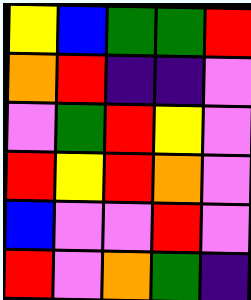[["yellow", "blue", "green", "green", "red"], ["orange", "red", "indigo", "indigo", "violet"], ["violet", "green", "red", "yellow", "violet"], ["red", "yellow", "red", "orange", "violet"], ["blue", "violet", "violet", "red", "violet"], ["red", "violet", "orange", "green", "indigo"]]